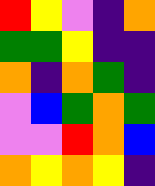[["red", "yellow", "violet", "indigo", "orange"], ["green", "green", "yellow", "indigo", "indigo"], ["orange", "indigo", "orange", "green", "indigo"], ["violet", "blue", "green", "orange", "green"], ["violet", "violet", "red", "orange", "blue"], ["orange", "yellow", "orange", "yellow", "indigo"]]